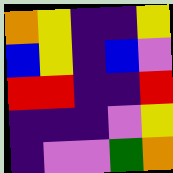[["orange", "yellow", "indigo", "indigo", "yellow"], ["blue", "yellow", "indigo", "blue", "violet"], ["red", "red", "indigo", "indigo", "red"], ["indigo", "indigo", "indigo", "violet", "yellow"], ["indigo", "violet", "violet", "green", "orange"]]